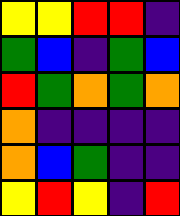[["yellow", "yellow", "red", "red", "indigo"], ["green", "blue", "indigo", "green", "blue"], ["red", "green", "orange", "green", "orange"], ["orange", "indigo", "indigo", "indigo", "indigo"], ["orange", "blue", "green", "indigo", "indigo"], ["yellow", "red", "yellow", "indigo", "red"]]